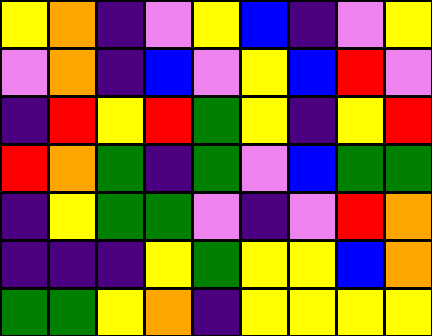[["yellow", "orange", "indigo", "violet", "yellow", "blue", "indigo", "violet", "yellow"], ["violet", "orange", "indigo", "blue", "violet", "yellow", "blue", "red", "violet"], ["indigo", "red", "yellow", "red", "green", "yellow", "indigo", "yellow", "red"], ["red", "orange", "green", "indigo", "green", "violet", "blue", "green", "green"], ["indigo", "yellow", "green", "green", "violet", "indigo", "violet", "red", "orange"], ["indigo", "indigo", "indigo", "yellow", "green", "yellow", "yellow", "blue", "orange"], ["green", "green", "yellow", "orange", "indigo", "yellow", "yellow", "yellow", "yellow"]]